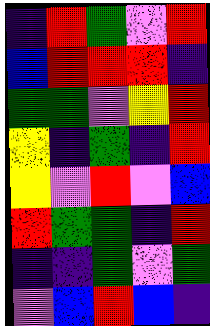[["indigo", "red", "green", "violet", "red"], ["blue", "red", "red", "red", "indigo"], ["green", "green", "violet", "yellow", "red"], ["yellow", "indigo", "green", "indigo", "red"], ["yellow", "violet", "red", "violet", "blue"], ["red", "green", "green", "indigo", "red"], ["indigo", "indigo", "green", "violet", "green"], ["violet", "blue", "red", "blue", "indigo"]]